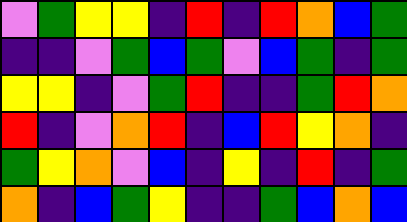[["violet", "green", "yellow", "yellow", "indigo", "red", "indigo", "red", "orange", "blue", "green"], ["indigo", "indigo", "violet", "green", "blue", "green", "violet", "blue", "green", "indigo", "green"], ["yellow", "yellow", "indigo", "violet", "green", "red", "indigo", "indigo", "green", "red", "orange"], ["red", "indigo", "violet", "orange", "red", "indigo", "blue", "red", "yellow", "orange", "indigo"], ["green", "yellow", "orange", "violet", "blue", "indigo", "yellow", "indigo", "red", "indigo", "green"], ["orange", "indigo", "blue", "green", "yellow", "indigo", "indigo", "green", "blue", "orange", "blue"]]